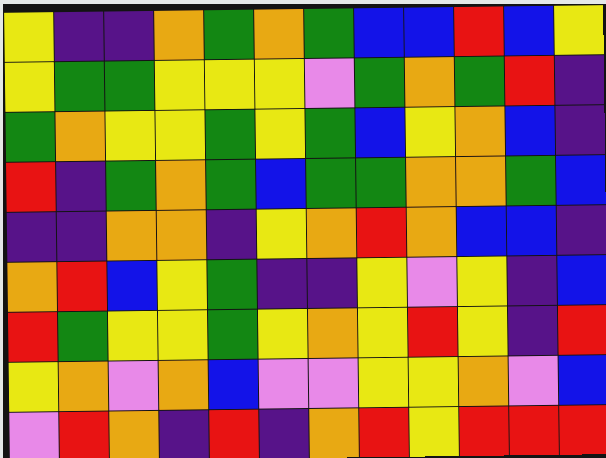[["yellow", "indigo", "indigo", "orange", "green", "orange", "green", "blue", "blue", "red", "blue", "yellow"], ["yellow", "green", "green", "yellow", "yellow", "yellow", "violet", "green", "orange", "green", "red", "indigo"], ["green", "orange", "yellow", "yellow", "green", "yellow", "green", "blue", "yellow", "orange", "blue", "indigo"], ["red", "indigo", "green", "orange", "green", "blue", "green", "green", "orange", "orange", "green", "blue"], ["indigo", "indigo", "orange", "orange", "indigo", "yellow", "orange", "red", "orange", "blue", "blue", "indigo"], ["orange", "red", "blue", "yellow", "green", "indigo", "indigo", "yellow", "violet", "yellow", "indigo", "blue"], ["red", "green", "yellow", "yellow", "green", "yellow", "orange", "yellow", "red", "yellow", "indigo", "red"], ["yellow", "orange", "violet", "orange", "blue", "violet", "violet", "yellow", "yellow", "orange", "violet", "blue"], ["violet", "red", "orange", "indigo", "red", "indigo", "orange", "red", "yellow", "red", "red", "red"]]